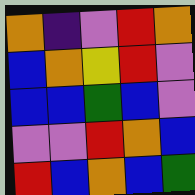[["orange", "indigo", "violet", "red", "orange"], ["blue", "orange", "yellow", "red", "violet"], ["blue", "blue", "green", "blue", "violet"], ["violet", "violet", "red", "orange", "blue"], ["red", "blue", "orange", "blue", "green"]]